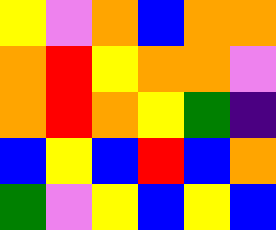[["yellow", "violet", "orange", "blue", "orange", "orange"], ["orange", "red", "yellow", "orange", "orange", "violet"], ["orange", "red", "orange", "yellow", "green", "indigo"], ["blue", "yellow", "blue", "red", "blue", "orange"], ["green", "violet", "yellow", "blue", "yellow", "blue"]]